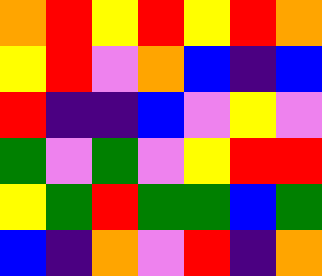[["orange", "red", "yellow", "red", "yellow", "red", "orange"], ["yellow", "red", "violet", "orange", "blue", "indigo", "blue"], ["red", "indigo", "indigo", "blue", "violet", "yellow", "violet"], ["green", "violet", "green", "violet", "yellow", "red", "red"], ["yellow", "green", "red", "green", "green", "blue", "green"], ["blue", "indigo", "orange", "violet", "red", "indigo", "orange"]]